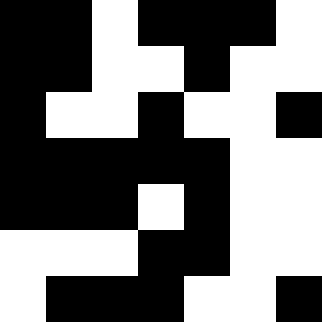[["black", "black", "white", "black", "black", "black", "white"], ["black", "black", "white", "white", "black", "white", "white"], ["black", "white", "white", "black", "white", "white", "black"], ["black", "black", "black", "black", "black", "white", "white"], ["black", "black", "black", "white", "black", "white", "white"], ["white", "white", "white", "black", "black", "white", "white"], ["white", "black", "black", "black", "white", "white", "black"]]